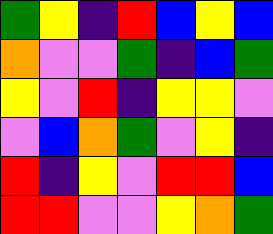[["green", "yellow", "indigo", "red", "blue", "yellow", "blue"], ["orange", "violet", "violet", "green", "indigo", "blue", "green"], ["yellow", "violet", "red", "indigo", "yellow", "yellow", "violet"], ["violet", "blue", "orange", "green", "violet", "yellow", "indigo"], ["red", "indigo", "yellow", "violet", "red", "red", "blue"], ["red", "red", "violet", "violet", "yellow", "orange", "green"]]